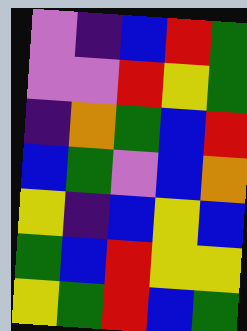[["violet", "indigo", "blue", "red", "green"], ["violet", "violet", "red", "yellow", "green"], ["indigo", "orange", "green", "blue", "red"], ["blue", "green", "violet", "blue", "orange"], ["yellow", "indigo", "blue", "yellow", "blue"], ["green", "blue", "red", "yellow", "yellow"], ["yellow", "green", "red", "blue", "green"]]